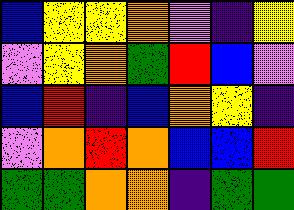[["blue", "yellow", "yellow", "orange", "violet", "indigo", "yellow"], ["violet", "yellow", "orange", "green", "red", "blue", "violet"], ["blue", "red", "indigo", "blue", "orange", "yellow", "indigo"], ["violet", "orange", "red", "orange", "blue", "blue", "red"], ["green", "green", "orange", "orange", "indigo", "green", "green"]]